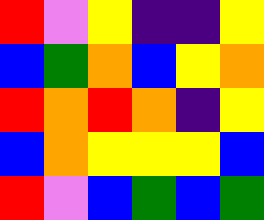[["red", "violet", "yellow", "indigo", "indigo", "yellow"], ["blue", "green", "orange", "blue", "yellow", "orange"], ["red", "orange", "red", "orange", "indigo", "yellow"], ["blue", "orange", "yellow", "yellow", "yellow", "blue"], ["red", "violet", "blue", "green", "blue", "green"]]